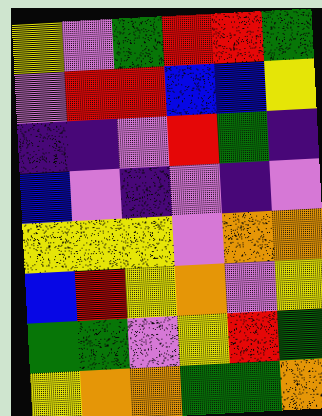[["yellow", "violet", "green", "red", "red", "green"], ["violet", "red", "red", "blue", "blue", "yellow"], ["indigo", "indigo", "violet", "red", "green", "indigo"], ["blue", "violet", "indigo", "violet", "indigo", "violet"], ["yellow", "yellow", "yellow", "violet", "orange", "orange"], ["blue", "red", "yellow", "orange", "violet", "yellow"], ["green", "green", "violet", "yellow", "red", "green"], ["yellow", "orange", "orange", "green", "green", "orange"]]